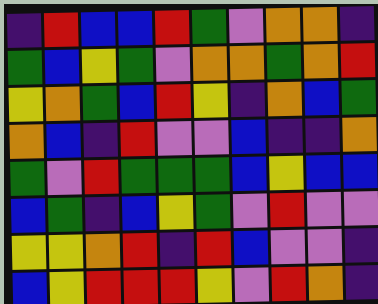[["indigo", "red", "blue", "blue", "red", "green", "violet", "orange", "orange", "indigo"], ["green", "blue", "yellow", "green", "violet", "orange", "orange", "green", "orange", "red"], ["yellow", "orange", "green", "blue", "red", "yellow", "indigo", "orange", "blue", "green"], ["orange", "blue", "indigo", "red", "violet", "violet", "blue", "indigo", "indigo", "orange"], ["green", "violet", "red", "green", "green", "green", "blue", "yellow", "blue", "blue"], ["blue", "green", "indigo", "blue", "yellow", "green", "violet", "red", "violet", "violet"], ["yellow", "yellow", "orange", "red", "indigo", "red", "blue", "violet", "violet", "indigo"], ["blue", "yellow", "red", "red", "red", "yellow", "violet", "red", "orange", "indigo"]]